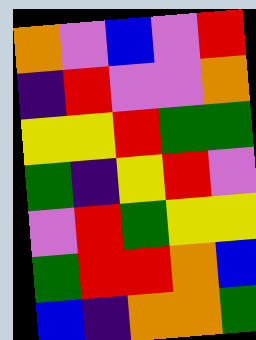[["orange", "violet", "blue", "violet", "red"], ["indigo", "red", "violet", "violet", "orange"], ["yellow", "yellow", "red", "green", "green"], ["green", "indigo", "yellow", "red", "violet"], ["violet", "red", "green", "yellow", "yellow"], ["green", "red", "red", "orange", "blue"], ["blue", "indigo", "orange", "orange", "green"]]